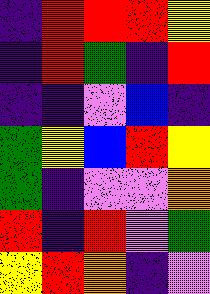[["indigo", "red", "red", "red", "yellow"], ["indigo", "red", "green", "indigo", "red"], ["indigo", "indigo", "violet", "blue", "indigo"], ["green", "yellow", "blue", "red", "yellow"], ["green", "indigo", "violet", "violet", "orange"], ["red", "indigo", "red", "violet", "green"], ["yellow", "red", "orange", "indigo", "violet"]]